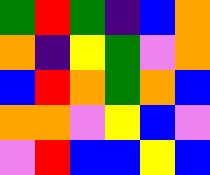[["green", "red", "green", "indigo", "blue", "orange"], ["orange", "indigo", "yellow", "green", "violet", "orange"], ["blue", "red", "orange", "green", "orange", "blue"], ["orange", "orange", "violet", "yellow", "blue", "violet"], ["violet", "red", "blue", "blue", "yellow", "blue"]]